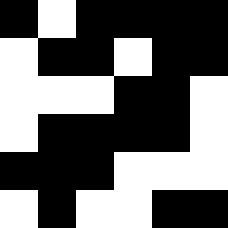[["black", "white", "black", "black", "black", "black"], ["white", "black", "black", "white", "black", "black"], ["white", "white", "white", "black", "black", "white"], ["white", "black", "black", "black", "black", "white"], ["black", "black", "black", "white", "white", "white"], ["white", "black", "white", "white", "black", "black"]]